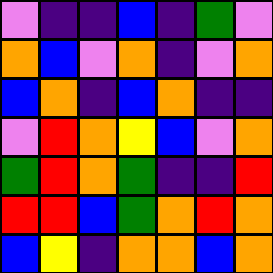[["violet", "indigo", "indigo", "blue", "indigo", "green", "violet"], ["orange", "blue", "violet", "orange", "indigo", "violet", "orange"], ["blue", "orange", "indigo", "blue", "orange", "indigo", "indigo"], ["violet", "red", "orange", "yellow", "blue", "violet", "orange"], ["green", "red", "orange", "green", "indigo", "indigo", "red"], ["red", "red", "blue", "green", "orange", "red", "orange"], ["blue", "yellow", "indigo", "orange", "orange", "blue", "orange"]]